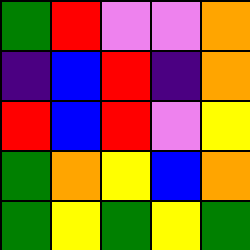[["green", "red", "violet", "violet", "orange"], ["indigo", "blue", "red", "indigo", "orange"], ["red", "blue", "red", "violet", "yellow"], ["green", "orange", "yellow", "blue", "orange"], ["green", "yellow", "green", "yellow", "green"]]